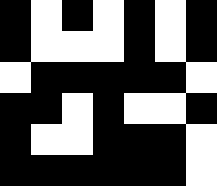[["black", "white", "black", "white", "black", "white", "black"], ["black", "white", "white", "white", "black", "white", "black"], ["white", "black", "black", "black", "black", "black", "white"], ["black", "black", "white", "black", "white", "white", "black"], ["black", "white", "white", "black", "black", "black", "white"], ["black", "black", "black", "black", "black", "black", "white"]]